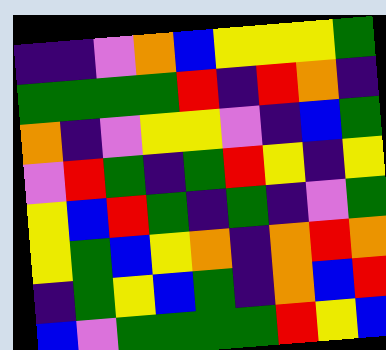[["indigo", "indigo", "violet", "orange", "blue", "yellow", "yellow", "yellow", "green"], ["green", "green", "green", "green", "red", "indigo", "red", "orange", "indigo"], ["orange", "indigo", "violet", "yellow", "yellow", "violet", "indigo", "blue", "green"], ["violet", "red", "green", "indigo", "green", "red", "yellow", "indigo", "yellow"], ["yellow", "blue", "red", "green", "indigo", "green", "indigo", "violet", "green"], ["yellow", "green", "blue", "yellow", "orange", "indigo", "orange", "red", "orange"], ["indigo", "green", "yellow", "blue", "green", "indigo", "orange", "blue", "red"], ["blue", "violet", "green", "green", "green", "green", "red", "yellow", "blue"]]